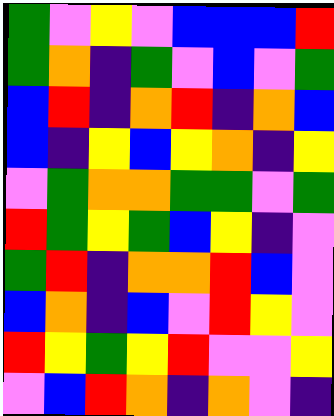[["green", "violet", "yellow", "violet", "blue", "blue", "blue", "red"], ["green", "orange", "indigo", "green", "violet", "blue", "violet", "green"], ["blue", "red", "indigo", "orange", "red", "indigo", "orange", "blue"], ["blue", "indigo", "yellow", "blue", "yellow", "orange", "indigo", "yellow"], ["violet", "green", "orange", "orange", "green", "green", "violet", "green"], ["red", "green", "yellow", "green", "blue", "yellow", "indigo", "violet"], ["green", "red", "indigo", "orange", "orange", "red", "blue", "violet"], ["blue", "orange", "indigo", "blue", "violet", "red", "yellow", "violet"], ["red", "yellow", "green", "yellow", "red", "violet", "violet", "yellow"], ["violet", "blue", "red", "orange", "indigo", "orange", "violet", "indigo"]]